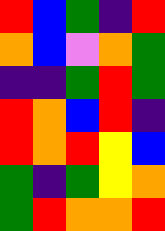[["red", "blue", "green", "indigo", "red"], ["orange", "blue", "violet", "orange", "green"], ["indigo", "indigo", "green", "red", "green"], ["red", "orange", "blue", "red", "indigo"], ["red", "orange", "red", "yellow", "blue"], ["green", "indigo", "green", "yellow", "orange"], ["green", "red", "orange", "orange", "red"]]